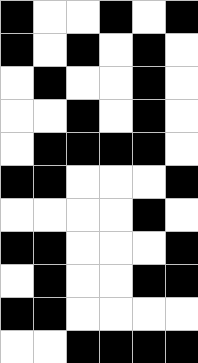[["black", "white", "white", "black", "white", "black"], ["black", "white", "black", "white", "black", "white"], ["white", "black", "white", "white", "black", "white"], ["white", "white", "black", "white", "black", "white"], ["white", "black", "black", "black", "black", "white"], ["black", "black", "white", "white", "white", "black"], ["white", "white", "white", "white", "black", "white"], ["black", "black", "white", "white", "white", "black"], ["white", "black", "white", "white", "black", "black"], ["black", "black", "white", "white", "white", "white"], ["white", "white", "black", "black", "black", "black"]]